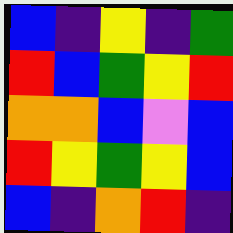[["blue", "indigo", "yellow", "indigo", "green"], ["red", "blue", "green", "yellow", "red"], ["orange", "orange", "blue", "violet", "blue"], ["red", "yellow", "green", "yellow", "blue"], ["blue", "indigo", "orange", "red", "indigo"]]